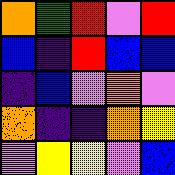[["orange", "green", "red", "violet", "red"], ["blue", "indigo", "red", "blue", "blue"], ["indigo", "blue", "violet", "orange", "violet"], ["orange", "indigo", "indigo", "orange", "yellow"], ["violet", "yellow", "yellow", "violet", "blue"]]